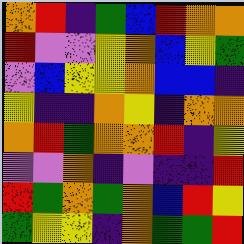[["orange", "red", "indigo", "green", "blue", "red", "orange", "orange"], ["red", "violet", "violet", "yellow", "orange", "blue", "yellow", "green"], ["violet", "blue", "yellow", "yellow", "orange", "blue", "blue", "indigo"], ["yellow", "indigo", "indigo", "orange", "yellow", "indigo", "orange", "orange"], ["orange", "red", "green", "orange", "orange", "red", "indigo", "yellow"], ["violet", "violet", "orange", "indigo", "violet", "indigo", "indigo", "red"], ["red", "green", "orange", "green", "orange", "blue", "red", "yellow"], ["green", "yellow", "yellow", "indigo", "orange", "green", "green", "red"]]